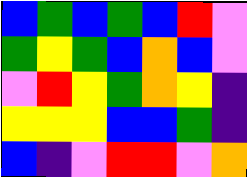[["blue", "green", "blue", "green", "blue", "red", "violet"], ["green", "yellow", "green", "blue", "orange", "blue", "violet"], ["violet", "red", "yellow", "green", "orange", "yellow", "indigo"], ["yellow", "yellow", "yellow", "blue", "blue", "green", "indigo"], ["blue", "indigo", "violet", "red", "red", "violet", "orange"]]